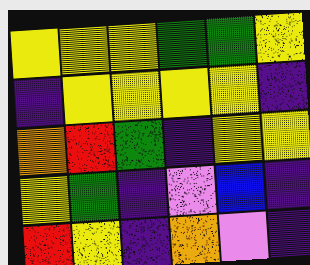[["yellow", "yellow", "yellow", "green", "green", "yellow"], ["indigo", "yellow", "yellow", "yellow", "yellow", "indigo"], ["orange", "red", "green", "indigo", "yellow", "yellow"], ["yellow", "green", "indigo", "violet", "blue", "indigo"], ["red", "yellow", "indigo", "orange", "violet", "indigo"]]